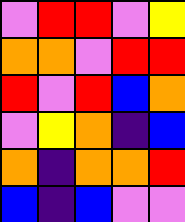[["violet", "red", "red", "violet", "yellow"], ["orange", "orange", "violet", "red", "red"], ["red", "violet", "red", "blue", "orange"], ["violet", "yellow", "orange", "indigo", "blue"], ["orange", "indigo", "orange", "orange", "red"], ["blue", "indigo", "blue", "violet", "violet"]]